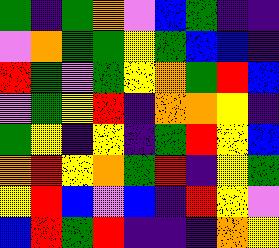[["green", "indigo", "green", "orange", "violet", "blue", "green", "indigo", "indigo"], ["violet", "orange", "green", "green", "yellow", "green", "blue", "blue", "indigo"], ["red", "green", "violet", "green", "yellow", "orange", "green", "red", "blue"], ["violet", "green", "yellow", "red", "indigo", "orange", "orange", "yellow", "indigo"], ["green", "yellow", "indigo", "yellow", "indigo", "green", "red", "yellow", "blue"], ["orange", "red", "yellow", "orange", "green", "red", "indigo", "yellow", "green"], ["yellow", "red", "blue", "violet", "blue", "indigo", "red", "yellow", "violet"], ["blue", "red", "green", "red", "indigo", "indigo", "indigo", "orange", "yellow"]]